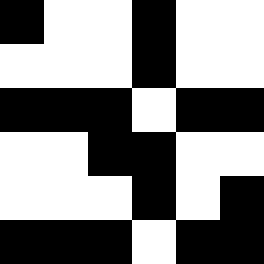[["black", "white", "white", "black", "white", "white"], ["white", "white", "white", "black", "white", "white"], ["black", "black", "black", "white", "black", "black"], ["white", "white", "black", "black", "white", "white"], ["white", "white", "white", "black", "white", "black"], ["black", "black", "black", "white", "black", "black"]]